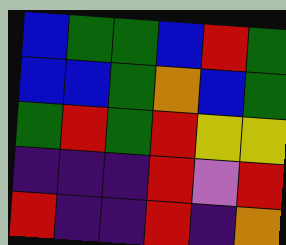[["blue", "green", "green", "blue", "red", "green"], ["blue", "blue", "green", "orange", "blue", "green"], ["green", "red", "green", "red", "yellow", "yellow"], ["indigo", "indigo", "indigo", "red", "violet", "red"], ["red", "indigo", "indigo", "red", "indigo", "orange"]]